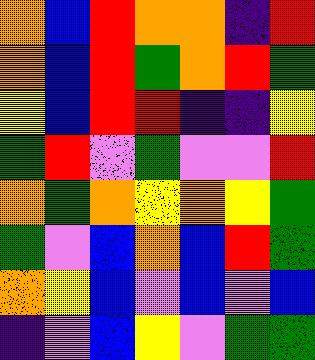[["orange", "blue", "red", "orange", "orange", "indigo", "red"], ["orange", "blue", "red", "green", "orange", "red", "green"], ["yellow", "blue", "red", "red", "indigo", "indigo", "yellow"], ["green", "red", "violet", "green", "violet", "violet", "red"], ["orange", "green", "orange", "yellow", "orange", "yellow", "green"], ["green", "violet", "blue", "orange", "blue", "red", "green"], ["orange", "yellow", "blue", "violet", "blue", "violet", "blue"], ["indigo", "violet", "blue", "yellow", "violet", "green", "green"]]